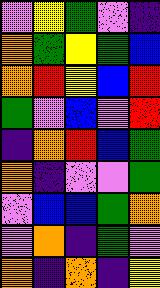[["violet", "yellow", "green", "violet", "indigo"], ["orange", "green", "yellow", "green", "blue"], ["orange", "red", "yellow", "blue", "red"], ["green", "violet", "blue", "violet", "red"], ["indigo", "orange", "red", "blue", "green"], ["orange", "indigo", "violet", "violet", "green"], ["violet", "blue", "blue", "green", "orange"], ["violet", "orange", "indigo", "green", "violet"], ["orange", "indigo", "orange", "indigo", "yellow"]]